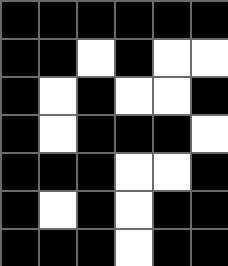[["black", "black", "black", "black", "black", "black"], ["black", "black", "white", "black", "white", "white"], ["black", "white", "black", "white", "white", "black"], ["black", "white", "black", "black", "black", "white"], ["black", "black", "black", "white", "white", "black"], ["black", "white", "black", "white", "black", "black"], ["black", "black", "black", "white", "black", "black"]]